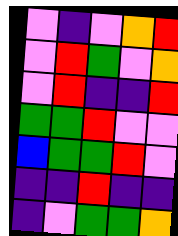[["violet", "indigo", "violet", "orange", "red"], ["violet", "red", "green", "violet", "orange"], ["violet", "red", "indigo", "indigo", "red"], ["green", "green", "red", "violet", "violet"], ["blue", "green", "green", "red", "violet"], ["indigo", "indigo", "red", "indigo", "indigo"], ["indigo", "violet", "green", "green", "orange"]]